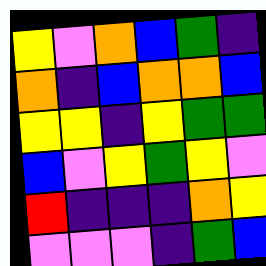[["yellow", "violet", "orange", "blue", "green", "indigo"], ["orange", "indigo", "blue", "orange", "orange", "blue"], ["yellow", "yellow", "indigo", "yellow", "green", "green"], ["blue", "violet", "yellow", "green", "yellow", "violet"], ["red", "indigo", "indigo", "indigo", "orange", "yellow"], ["violet", "violet", "violet", "indigo", "green", "blue"]]